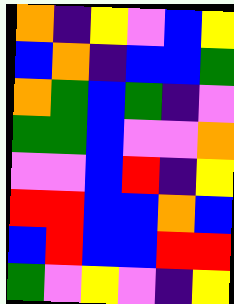[["orange", "indigo", "yellow", "violet", "blue", "yellow"], ["blue", "orange", "indigo", "blue", "blue", "green"], ["orange", "green", "blue", "green", "indigo", "violet"], ["green", "green", "blue", "violet", "violet", "orange"], ["violet", "violet", "blue", "red", "indigo", "yellow"], ["red", "red", "blue", "blue", "orange", "blue"], ["blue", "red", "blue", "blue", "red", "red"], ["green", "violet", "yellow", "violet", "indigo", "yellow"]]